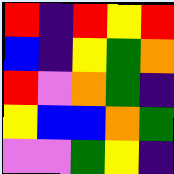[["red", "indigo", "red", "yellow", "red"], ["blue", "indigo", "yellow", "green", "orange"], ["red", "violet", "orange", "green", "indigo"], ["yellow", "blue", "blue", "orange", "green"], ["violet", "violet", "green", "yellow", "indigo"]]